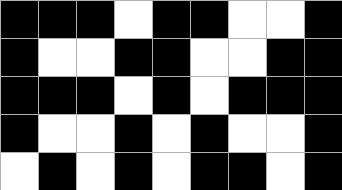[["black", "black", "black", "white", "black", "black", "white", "white", "black"], ["black", "white", "white", "black", "black", "white", "white", "black", "black"], ["black", "black", "black", "white", "black", "white", "black", "black", "black"], ["black", "white", "white", "black", "white", "black", "white", "white", "black"], ["white", "black", "white", "black", "white", "black", "black", "white", "black"]]